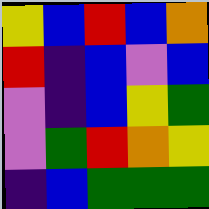[["yellow", "blue", "red", "blue", "orange"], ["red", "indigo", "blue", "violet", "blue"], ["violet", "indigo", "blue", "yellow", "green"], ["violet", "green", "red", "orange", "yellow"], ["indigo", "blue", "green", "green", "green"]]